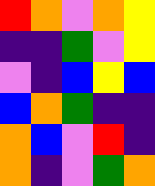[["red", "orange", "violet", "orange", "yellow"], ["indigo", "indigo", "green", "violet", "yellow"], ["violet", "indigo", "blue", "yellow", "blue"], ["blue", "orange", "green", "indigo", "indigo"], ["orange", "blue", "violet", "red", "indigo"], ["orange", "indigo", "violet", "green", "orange"]]